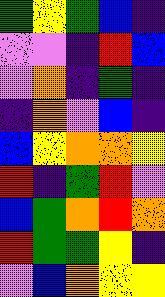[["green", "yellow", "green", "blue", "indigo"], ["violet", "violet", "indigo", "red", "blue"], ["violet", "orange", "indigo", "green", "indigo"], ["indigo", "orange", "violet", "blue", "indigo"], ["blue", "yellow", "orange", "orange", "yellow"], ["red", "indigo", "green", "red", "violet"], ["blue", "green", "orange", "red", "orange"], ["red", "green", "green", "yellow", "indigo"], ["violet", "blue", "orange", "yellow", "yellow"]]